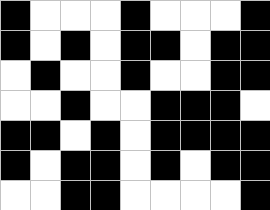[["black", "white", "white", "white", "black", "white", "white", "white", "black"], ["black", "white", "black", "white", "black", "black", "white", "black", "black"], ["white", "black", "white", "white", "black", "white", "white", "black", "black"], ["white", "white", "black", "white", "white", "black", "black", "black", "white"], ["black", "black", "white", "black", "white", "black", "black", "black", "black"], ["black", "white", "black", "black", "white", "black", "white", "black", "black"], ["white", "white", "black", "black", "white", "white", "white", "white", "black"]]